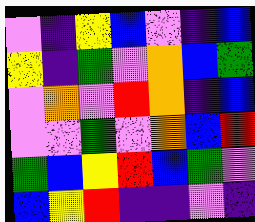[["violet", "indigo", "yellow", "blue", "violet", "indigo", "blue"], ["yellow", "indigo", "green", "violet", "orange", "blue", "green"], ["violet", "orange", "violet", "red", "orange", "indigo", "blue"], ["violet", "violet", "green", "violet", "orange", "blue", "red"], ["green", "blue", "yellow", "red", "blue", "green", "violet"], ["blue", "yellow", "red", "indigo", "indigo", "violet", "indigo"]]